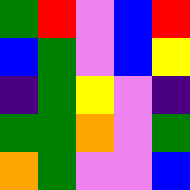[["green", "red", "violet", "blue", "red"], ["blue", "green", "violet", "blue", "yellow"], ["indigo", "green", "yellow", "violet", "indigo"], ["green", "green", "orange", "violet", "green"], ["orange", "green", "violet", "violet", "blue"]]